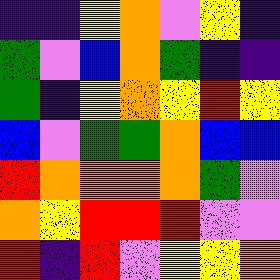[["indigo", "indigo", "yellow", "orange", "violet", "yellow", "indigo"], ["green", "violet", "blue", "orange", "green", "indigo", "indigo"], ["green", "indigo", "yellow", "orange", "yellow", "red", "yellow"], ["blue", "violet", "green", "green", "orange", "blue", "blue"], ["red", "orange", "orange", "orange", "orange", "green", "violet"], ["orange", "yellow", "red", "red", "red", "violet", "violet"], ["red", "indigo", "red", "violet", "yellow", "yellow", "orange"]]